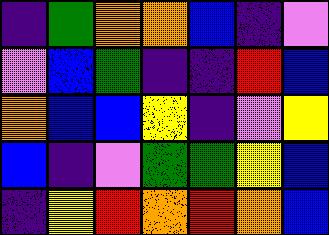[["indigo", "green", "orange", "orange", "blue", "indigo", "violet"], ["violet", "blue", "green", "indigo", "indigo", "red", "blue"], ["orange", "blue", "blue", "yellow", "indigo", "violet", "yellow"], ["blue", "indigo", "violet", "green", "green", "yellow", "blue"], ["indigo", "yellow", "red", "orange", "red", "orange", "blue"]]